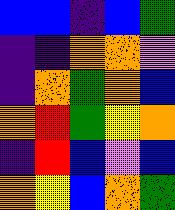[["blue", "blue", "indigo", "blue", "green"], ["indigo", "indigo", "orange", "orange", "violet"], ["indigo", "orange", "green", "orange", "blue"], ["orange", "red", "green", "yellow", "orange"], ["indigo", "red", "blue", "violet", "blue"], ["orange", "yellow", "blue", "orange", "green"]]